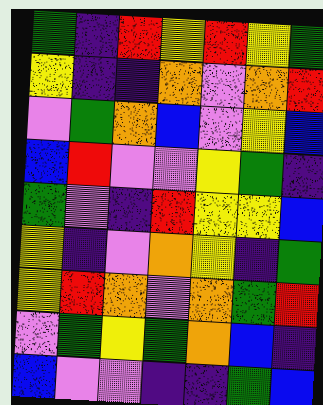[["green", "indigo", "red", "yellow", "red", "yellow", "green"], ["yellow", "indigo", "indigo", "orange", "violet", "orange", "red"], ["violet", "green", "orange", "blue", "violet", "yellow", "blue"], ["blue", "red", "violet", "violet", "yellow", "green", "indigo"], ["green", "violet", "indigo", "red", "yellow", "yellow", "blue"], ["yellow", "indigo", "violet", "orange", "yellow", "indigo", "green"], ["yellow", "red", "orange", "violet", "orange", "green", "red"], ["violet", "green", "yellow", "green", "orange", "blue", "indigo"], ["blue", "violet", "violet", "indigo", "indigo", "green", "blue"]]